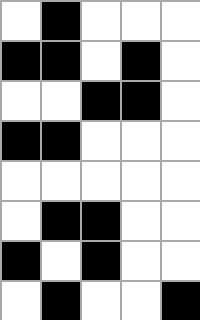[["white", "black", "white", "white", "white"], ["black", "black", "white", "black", "white"], ["white", "white", "black", "black", "white"], ["black", "black", "white", "white", "white"], ["white", "white", "white", "white", "white"], ["white", "black", "black", "white", "white"], ["black", "white", "black", "white", "white"], ["white", "black", "white", "white", "black"]]